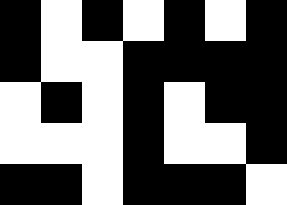[["black", "white", "black", "white", "black", "white", "black"], ["black", "white", "white", "black", "black", "black", "black"], ["white", "black", "white", "black", "white", "black", "black"], ["white", "white", "white", "black", "white", "white", "black"], ["black", "black", "white", "black", "black", "black", "white"]]